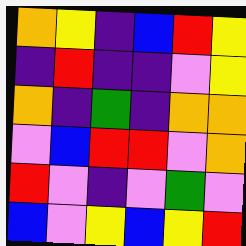[["orange", "yellow", "indigo", "blue", "red", "yellow"], ["indigo", "red", "indigo", "indigo", "violet", "yellow"], ["orange", "indigo", "green", "indigo", "orange", "orange"], ["violet", "blue", "red", "red", "violet", "orange"], ["red", "violet", "indigo", "violet", "green", "violet"], ["blue", "violet", "yellow", "blue", "yellow", "red"]]